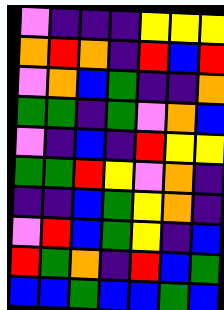[["violet", "indigo", "indigo", "indigo", "yellow", "yellow", "yellow"], ["orange", "red", "orange", "indigo", "red", "blue", "red"], ["violet", "orange", "blue", "green", "indigo", "indigo", "orange"], ["green", "green", "indigo", "green", "violet", "orange", "blue"], ["violet", "indigo", "blue", "indigo", "red", "yellow", "yellow"], ["green", "green", "red", "yellow", "violet", "orange", "indigo"], ["indigo", "indigo", "blue", "green", "yellow", "orange", "indigo"], ["violet", "red", "blue", "green", "yellow", "indigo", "blue"], ["red", "green", "orange", "indigo", "red", "blue", "green"], ["blue", "blue", "green", "blue", "blue", "green", "blue"]]